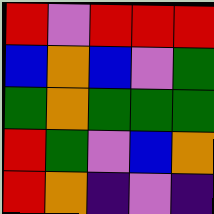[["red", "violet", "red", "red", "red"], ["blue", "orange", "blue", "violet", "green"], ["green", "orange", "green", "green", "green"], ["red", "green", "violet", "blue", "orange"], ["red", "orange", "indigo", "violet", "indigo"]]